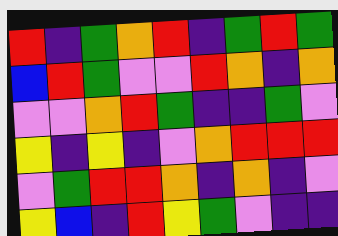[["red", "indigo", "green", "orange", "red", "indigo", "green", "red", "green"], ["blue", "red", "green", "violet", "violet", "red", "orange", "indigo", "orange"], ["violet", "violet", "orange", "red", "green", "indigo", "indigo", "green", "violet"], ["yellow", "indigo", "yellow", "indigo", "violet", "orange", "red", "red", "red"], ["violet", "green", "red", "red", "orange", "indigo", "orange", "indigo", "violet"], ["yellow", "blue", "indigo", "red", "yellow", "green", "violet", "indigo", "indigo"]]